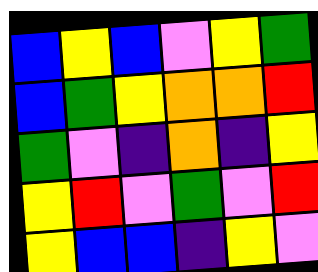[["blue", "yellow", "blue", "violet", "yellow", "green"], ["blue", "green", "yellow", "orange", "orange", "red"], ["green", "violet", "indigo", "orange", "indigo", "yellow"], ["yellow", "red", "violet", "green", "violet", "red"], ["yellow", "blue", "blue", "indigo", "yellow", "violet"]]